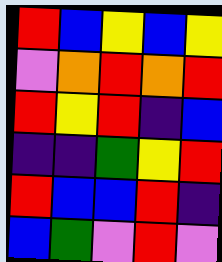[["red", "blue", "yellow", "blue", "yellow"], ["violet", "orange", "red", "orange", "red"], ["red", "yellow", "red", "indigo", "blue"], ["indigo", "indigo", "green", "yellow", "red"], ["red", "blue", "blue", "red", "indigo"], ["blue", "green", "violet", "red", "violet"]]